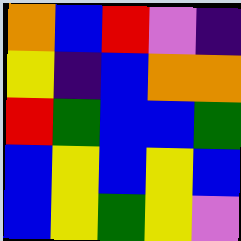[["orange", "blue", "red", "violet", "indigo"], ["yellow", "indigo", "blue", "orange", "orange"], ["red", "green", "blue", "blue", "green"], ["blue", "yellow", "blue", "yellow", "blue"], ["blue", "yellow", "green", "yellow", "violet"]]